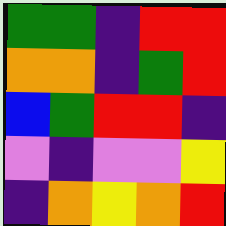[["green", "green", "indigo", "red", "red"], ["orange", "orange", "indigo", "green", "red"], ["blue", "green", "red", "red", "indigo"], ["violet", "indigo", "violet", "violet", "yellow"], ["indigo", "orange", "yellow", "orange", "red"]]